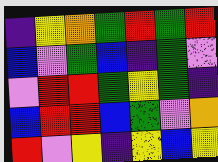[["indigo", "yellow", "orange", "green", "red", "green", "red"], ["blue", "violet", "green", "blue", "indigo", "green", "violet"], ["violet", "red", "red", "green", "yellow", "green", "indigo"], ["blue", "red", "red", "blue", "green", "violet", "orange"], ["red", "violet", "yellow", "indigo", "yellow", "blue", "yellow"]]